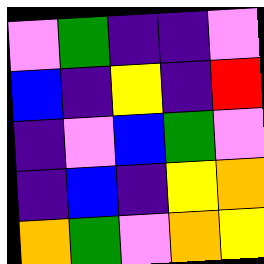[["violet", "green", "indigo", "indigo", "violet"], ["blue", "indigo", "yellow", "indigo", "red"], ["indigo", "violet", "blue", "green", "violet"], ["indigo", "blue", "indigo", "yellow", "orange"], ["orange", "green", "violet", "orange", "yellow"]]